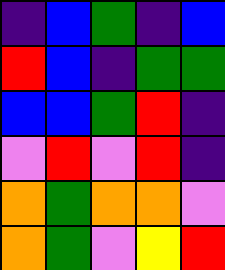[["indigo", "blue", "green", "indigo", "blue"], ["red", "blue", "indigo", "green", "green"], ["blue", "blue", "green", "red", "indigo"], ["violet", "red", "violet", "red", "indigo"], ["orange", "green", "orange", "orange", "violet"], ["orange", "green", "violet", "yellow", "red"]]